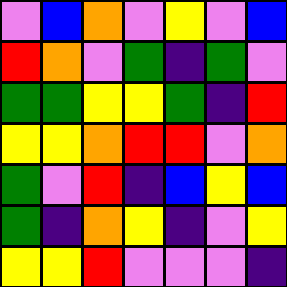[["violet", "blue", "orange", "violet", "yellow", "violet", "blue"], ["red", "orange", "violet", "green", "indigo", "green", "violet"], ["green", "green", "yellow", "yellow", "green", "indigo", "red"], ["yellow", "yellow", "orange", "red", "red", "violet", "orange"], ["green", "violet", "red", "indigo", "blue", "yellow", "blue"], ["green", "indigo", "orange", "yellow", "indigo", "violet", "yellow"], ["yellow", "yellow", "red", "violet", "violet", "violet", "indigo"]]